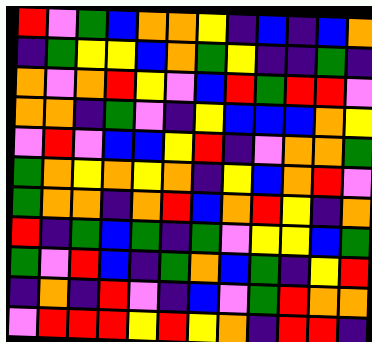[["red", "violet", "green", "blue", "orange", "orange", "yellow", "indigo", "blue", "indigo", "blue", "orange"], ["indigo", "green", "yellow", "yellow", "blue", "orange", "green", "yellow", "indigo", "indigo", "green", "indigo"], ["orange", "violet", "orange", "red", "yellow", "violet", "blue", "red", "green", "red", "red", "violet"], ["orange", "orange", "indigo", "green", "violet", "indigo", "yellow", "blue", "blue", "blue", "orange", "yellow"], ["violet", "red", "violet", "blue", "blue", "yellow", "red", "indigo", "violet", "orange", "orange", "green"], ["green", "orange", "yellow", "orange", "yellow", "orange", "indigo", "yellow", "blue", "orange", "red", "violet"], ["green", "orange", "orange", "indigo", "orange", "red", "blue", "orange", "red", "yellow", "indigo", "orange"], ["red", "indigo", "green", "blue", "green", "indigo", "green", "violet", "yellow", "yellow", "blue", "green"], ["green", "violet", "red", "blue", "indigo", "green", "orange", "blue", "green", "indigo", "yellow", "red"], ["indigo", "orange", "indigo", "red", "violet", "indigo", "blue", "violet", "green", "red", "orange", "orange"], ["violet", "red", "red", "red", "yellow", "red", "yellow", "orange", "indigo", "red", "red", "indigo"]]